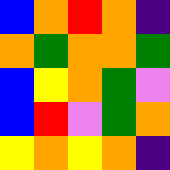[["blue", "orange", "red", "orange", "indigo"], ["orange", "green", "orange", "orange", "green"], ["blue", "yellow", "orange", "green", "violet"], ["blue", "red", "violet", "green", "orange"], ["yellow", "orange", "yellow", "orange", "indigo"]]